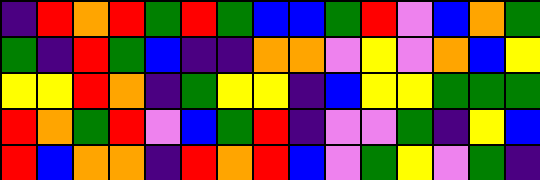[["indigo", "red", "orange", "red", "green", "red", "green", "blue", "blue", "green", "red", "violet", "blue", "orange", "green"], ["green", "indigo", "red", "green", "blue", "indigo", "indigo", "orange", "orange", "violet", "yellow", "violet", "orange", "blue", "yellow"], ["yellow", "yellow", "red", "orange", "indigo", "green", "yellow", "yellow", "indigo", "blue", "yellow", "yellow", "green", "green", "green"], ["red", "orange", "green", "red", "violet", "blue", "green", "red", "indigo", "violet", "violet", "green", "indigo", "yellow", "blue"], ["red", "blue", "orange", "orange", "indigo", "red", "orange", "red", "blue", "violet", "green", "yellow", "violet", "green", "indigo"]]